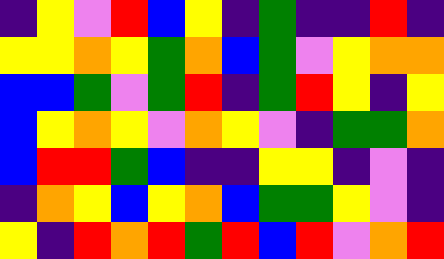[["indigo", "yellow", "violet", "red", "blue", "yellow", "indigo", "green", "indigo", "indigo", "red", "indigo"], ["yellow", "yellow", "orange", "yellow", "green", "orange", "blue", "green", "violet", "yellow", "orange", "orange"], ["blue", "blue", "green", "violet", "green", "red", "indigo", "green", "red", "yellow", "indigo", "yellow"], ["blue", "yellow", "orange", "yellow", "violet", "orange", "yellow", "violet", "indigo", "green", "green", "orange"], ["blue", "red", "red", "green", "blue", "indigo", "indigo", "yellow", "yellow", "indigo", "violet", "indigo"], ["indigo", "orange", "yellow", "blue", "yellow", "orange", "blue", "green", "green", "yellow", "violet", "indigo"], ["yellow", "indigo", "red", "orange", "red", "green", "red", "blue", "red", "violet", "orange", "red"]]